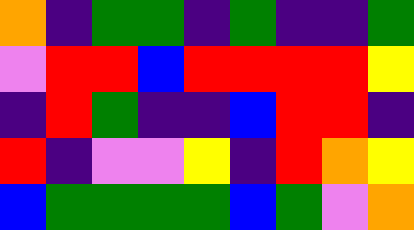[["orange", "indigo", "green", "green", "indigo", "green", "indigo", "indigo", "green"], ["violet", "red", "red", "blue", "red", "red", "red", "red", "yellow"], ["indigo", "red", "green", "indigo", "indigo", "blue", "red", "red", "indigo"], ["red", "indigo", "violet", "violet", "yellow", "indigo", "red", "orange", "yellow"], ["blue", "green", "green", "green", "green", "blue", "green", "violet", "orange"]]